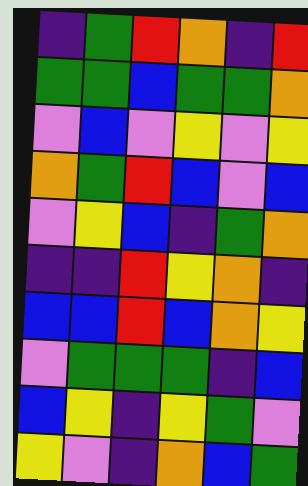[["indigo", "green", "red", "orange", "indigo", "red"], ["green", "green", "blue", "green", "green", "orange"], ["violet", "blue", "violet", "yellow", "violet", "yellow"], ["orange", "green", "red", "blue", "violet", "blue"], ["violet", "yellow", "blue", "indigo", "green", "orange"], ["indigo", "indigo", "red", "yellow", "orange", "indigo"], ["blue", "blue", "red", "blue", "orange", "yellow"], ["violet", "green", "green", "green", "indigo", "blue"], ["blue", "yellow", "indigo", "yellow", "green", "violet"], ["yellow", "violet", "indigo", "orange", "blue", "green"]]